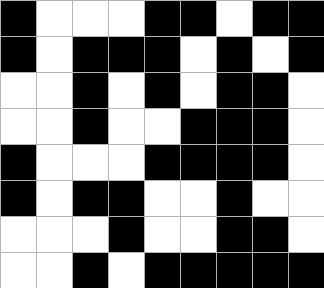[["black", "white", "white", "white", "black", "black", "white", "black", "black"], ["black", "white", "black", "black", "black", "white", "black", "white", "black"], ["white", "white", "black", "white", "black", "white", "black", "black", "white"], ["white", "white", "black", "white", "white", "black", "black", "black", "white"], ["black", "white", "white", "white", "black", "black", "black", "black", "white"], ["black", "white", "black", "black", "white", "white", "black", "white", "white"], ["white", "white", "white", "black", "white", "white", "black", "black", "white"], ["white", "white", "black", "white", "black", "black", "black", "black", "black"]]